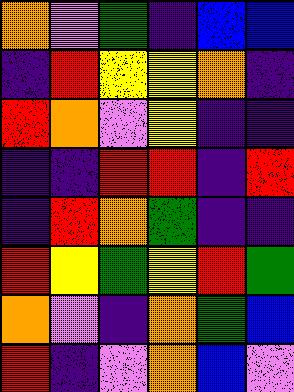[["orange", "violet", "green", "indigo", "blue", "blue"], ["indigo", "red", "yellow", "yellow", "orange", "indigo"], ["red", "orange", "violet", "yellow", "indigo", "indigo"], ["indigo", "indigo", "red", "red", "indigo", "red"], ["indigo", "red", "orange", "green", "indigo", "indigo"], ["red", "yellow", "green", "yellow", "red", "green"], ["orange", "violet", "indigo", "orange", "green", "blue"], ["red", "indigo", "violet", "orange", "blue", "violet"]]